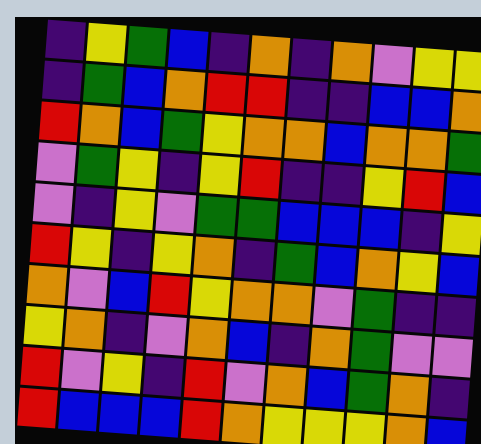[["indigo", "yellow", "green", "blue", "indigo", "orange", "indigo", "orange", "violet", "yellow", "yellow"], ["indigo", "green", "blue", "orange", "red", "red", "indigo", "indigo", "blue", "blue", "orange"], ["red", "orange", "blue", "green", "yellow", "orange", "orange", "blue", "orange", "orange", "green"], ["violet", "green", "yellow", "indigo", "yellow", "red", "indigo", "indigo", "yellow", "red", "blue"], ["violet", "indigo", "yellow", "violet", "green", "green", "blue", "blue", "blue", "indigo", "yellow"], ["red", "yellow", "indigo", "yellow", "orange", "indigo", "green", "blue", "orange", "yellow", "blue"], ["orange", "violet", "blue", "red", "yellow", "orange", "orange", "violet", "green", "indigo", "indigo"], ["yellow", "orange", "indigo", "violet", "orange", "blue", "indigo", "orange", "green", "violet", "violet"], ["red", "violet", "yellow", "indigo", "red", "violet", "orange", "blue", "green", "orange", "indigo"], ["red", "blue", "blue", "blue", "red", "orange", "yellow", "yellow", "yellow", "orange", "blue"]]